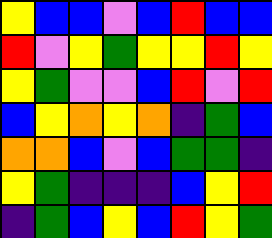[["yellow", "blue", "blue", "violet", "blue", "red", "blue", "blue"], ["red", "violet", "yellow", "green", "yellow", "yellow", "red", "yellow"], ["yellow", "green", "violet", "violet", "blue", "red", "violet", "red"], ["blue", "yellow", "orange", "yellow", "orange", "indigo", "green", "blue"], ["orange", "orange", "blue", "violet", "blue", "green", "green", "indigo"], ["yellow", "green", "indigo", "indigo", "indigo", "blue", "yellow", "red"], ["indigo", "green", "blue", "yellow", "blue", "red", "yellow", "green"]]